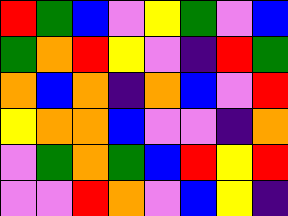[["red", "green", "blue", "violet", "yellow", "green", "violet", "blue"], ["green", "orange", "red", "yellow", "violet", "indigo", "red", "green"], ["orange", "blue", "orange", "indigo", "orange", "blue", "violet", "red"], ["yellow", "orange", "orange", "blue", "violet", "violet", "indigo", "orange"], ["violet", "green", "orange", "green", "blue", "red", "yellow", "red"], ["violet", "violet", "red", "orange", "violet", "blue", "yellow", "indigo"]]